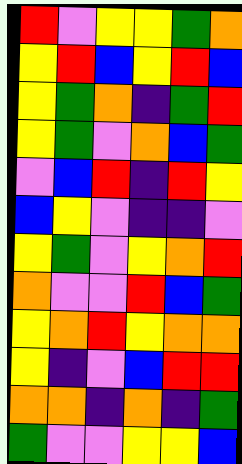[["red", "violet", "yellow", "yellow", "green", "orange"], ["yellow", "red", "blue", "yellow", "red", "blue"], ["yellow", "green", "orange", "indigo", "green", "red"], ["yellow", "green", "violet", "orange", "blue", "green"], ["violet", "blue", "red", "indigo", "red", "yellow"], ["blue", "yellow", "violet", "indigo", "indigo", "violet"], ["yellow", "green", "violet", "yellow", "orange", "red"], ["orange", "violet", "violet", "red", "blue", "green"], ["yellow", "orange", "red", "yellow", "orange", "orange"], ["yellow", "indigo", "violet", "blue", "red", "red"], ["orange", "orange", "indigo", "orange", "indigo", "green"], ["green", "violet", "violet", "yellow", "yellow", "blue"]]